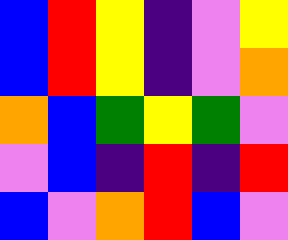[["blue", "red", "yellow", "indigo", "violet", "yellow"], ["blue", "red", "yellow", "indigo", "violet", "orange"], ["orange", "blue", "green", "yellow", "green", "violet"], ["violet", "blue", "indigo", "red", "indigo", "red"], ["blue", "violet", "orange", "red", "blue", "violet"]]